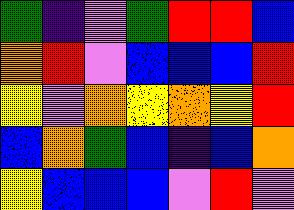[["green", "indigo", "violet", "green", "red", "red", "blue"], ["orange", "red", "violet", "blue", "blue", "blue", "red"], ["yellow", "violet", "orange", "yellow", "orange", "yellow", "red"], ["blue", "orange", "green", "blue", "indigo", "blue", "orange"], ["yellow", "blue", "blue", "blue", "violet", "red", "violet"]]